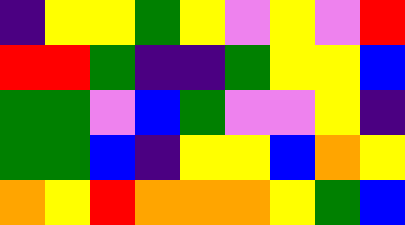[["indigo", "yellow", "yellow", "green", "yellow", "violet", "yellow", "violet", "red"], ["red", "red", "green", "indigo", "indigo", "green", "yellow", "yellow", "blue"], ["green", "green", "violet", "blue", "green", "violet", "violet", "yellow", "indigo"], ["green", "green", "blue", "indigo", "yellow", "yellow", "blue", "orange", "yellow"], ["orange", "yellow", "red", "orange", "orange", "orange", "yellow", "green", "blue"]]